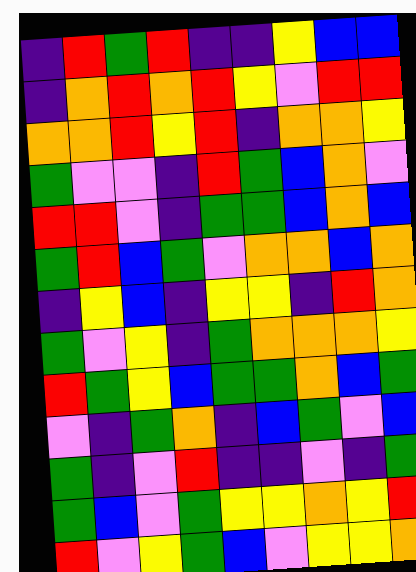[["indigo", "red", "green", "red", "indigo", "indigo", "yellow", "blue", "blue"], ["indigo", "orange", "red", "orange", "red", "yellow", "violet", "red", "red"], ["orange", "orange", "red", "yellow", "red", "indigo", "orange", "orange", "yellow"], ["green", "violet", "violet", "indigo", "red", "green", "blue", "orange", "violet"], ["red", "red", "violet", "indigo", "green", "green", "blue", "orange", "blue"], ["green", "red", "blue", "green", "violet", "orange", "orange", "blue", "orange"], ["indigo", "yellow", "blue", "indigo", "yellow", "yellow", "indigo", "red", "orange"], ["green", "violet", "yellow", "indigo", "green", "orange", "orange", "orange", "yellow"], ["red", "green", "yellow", "blue", "green", "green", "orange", "blue", "green"], ["violet", "indigo", "green", "orange", "indigo", "blue", "green", "violet", "blue"], ["green", "indigo", "violet", "red", "indigo", "indigo", "violet", "indigo", "green"], ["green", "blue", "violet", "green", "yellow", "yellow", "orange", "yellow", "red"], ["red", "violet", "yellow", "green", "blue", "violet", "yellow", "yellow", "orange"]]